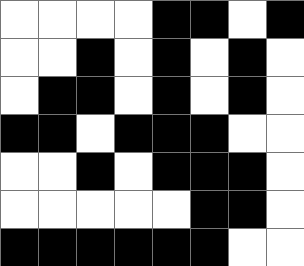[["white", "white", "white", "white", "black", "black", "white", "black"], ["white", "white", "black", "white", "black", "white", "black", "white"], ["white", "black", "black", "white", "black", "white", "black", "white"], ["black", "black", "white", "black", "black", "black", "white", "white"], ["white", "white", "black", "white", "black", "black", "black", "white"], ["white", "white", "white", "white", "white", "black", "black", "white"], ["black", "black", "black", "black", "black", "black", "white", "white"]]